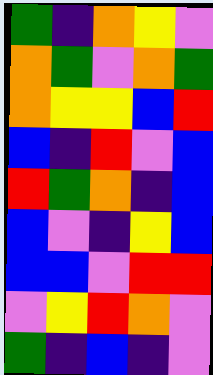[["green", "indigo", "orange", "yellow", "violet"], ["orange", "green", "violet", "orange", "green"], ["orange", "yellow", "yellow", "blue", "red"], ["blue", "indigo", "red", "violet", "blue"], ["red", "green", "orange", "indigo", "blue"], ["blue", "violet", "indigo", "yellow", "blue"], ["blue", "blue", "violet", "red", "red"], ["violet", "yellow", "red", "orange", "violet"], ["green", "indigo", "blue", "indigo", "violet"]]